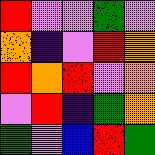[["red", "violet", "violet", "green", "violet"], ["orange", "indigo", "violet", "red", "orange"], ["red", "orange", "red", "violet", "orange"], ["violet", "red", "indigo", "green", "orange"], ["green", "violet", "blue", "red", "green"]]